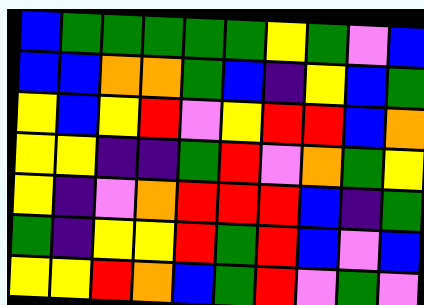[["blue", "green", "green", "green", "green", "green", "yellow", "green", "violet", "blue"], ["blue", "blue", "orange", "orange", "green", "blue", "indigo", "yellow", "blue", "green"], ["yellow", "blue", "yellow", "red", "violet", "yellow", "red", "red", "blue", "orange"], ["yellow", "yellow", "indigo", "indigo", "green", "red", "violet", "orange", "green", "yellow"], ["yellow", "indigo", "violet", "orange", "red", "red", "red", "blue", "indigo", "green"], ["green", "indigo", "yellow", "yellow", "red", "green", "red", "blue", "violet", "blue"], ["yellow", "yellow", "red", "orange", "blue", "green", "red", "violet", "green", "violet"]]